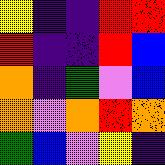[["yellow", "indigo", "indigo", "red", "red"], ["red", "indigo", "indigo", "red", "blue"], ["orange", "indigo", "green", "violet", "blue"], ["orange", "violet", "orange", "red", "orange"], ["green", "blue", "violet", "yellow", "indigo"]]